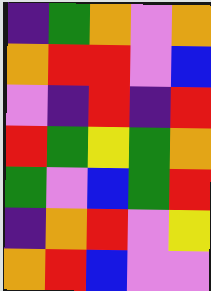[["indigo", "green", "orange", "violet", "orange"], ["orange", "red", "red", "violet", "blue"], ["violet", "indigo", "red", "indigo", "red"], ["red", "green", "yellow", "green", "orange"], ["green", "violet", "blue", "green", "red"], ["indigo", "orange", "red", "violet", "yellow"], ["orange", "red", "blue", "violet", "violet"]]